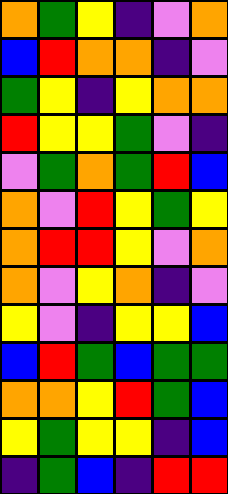[["orange", "green", "yellow", "indigo", "violet", "orange"], ["blue", "red", "orange", "orange", "indigo", "violet"], ["green", "yellow", "indigo", "yellow", "orange", "orange"], ["red", "yellow", "yellow", "green", "violet", "indigo"], ["violet", "green", "orange", "green", "red", "blue"], ["orange", "violet", "red", "yellow", "green", "yellow"], ["orange", "red", "red", "yellow", "violet", "orange"], ["orange", "violet", "yellow", "orange", "indigo", "violet"], ["yellow", "violet", "indigo", "yellow", "yellow", "blue"], ["blue", "red", "green", "blue", "green", "green"], ["orange", "orange", "yellow", "red", "green", "blue"], ["yellow", "green", "yellow", "yellow", "indigo", "blue"], ["indigo", "green", "blue", "indigo", "red", "red"]]